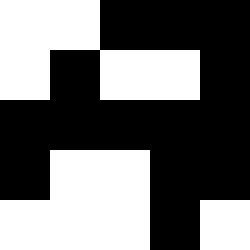[["white", "white", "black", "black", "black"], ["white", "black", "white", "white", "black"], ["black", "black", "black", "black", "black"], ["black", "white", "white", "black", "black"], ["white", "white", "white", "black", "white"]]